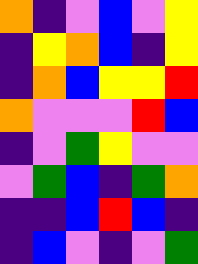[["orange", "indigo", "violet", "blue", "violet", "yellow"], ["indigo", "yellow", "orange", "blue", "indigo", "yellow"], ["indigo", "orange", "blue", "yellow", "yellow", "red"], ["orange", "violet", "violet", "violet", "red", "blue"], ["indigo", "violet", "green", "yellow", "violet", "violet"], ["violet", "green", "blue", "indigo", "green", "orange"], ["indigo", "indigo", "blue", "red", "blue", "indigo"], ["indigo", "blue", "violet", "indigo", "violet", "green"]]